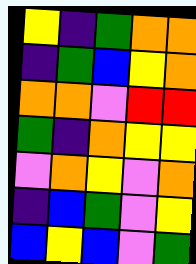[["yellow", "indigo", "green", "orange", "orange"], ["indigo", "green", "blue", "yellow", "orange"], ["orange", "orange", "violet", "red", "red"], ["green", "indigo", "orange", "yellow", "yellow"], ["violet", "orange", "yellow", "violet", "orange"], ["indigo", "blue", "green", "violet", "yellow"], ["blue", "yellow", "blue", "violet", "green"]]